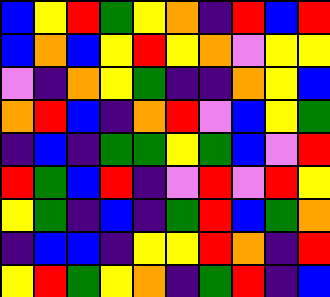[["blue", "yellow", "red", "green", "yellow", "orange", "indigo", "red", "blue", "red"], ["blue", "orange", "blue", "yellow", "red", "yellow", "orange", "violet", "yellow", "yellow"], ["violet", "indigo", "orange", "yellow", "green", "indigo", "indigo", "orange", "yellow", "blue"], ["orange", "red", "blue", "indigo", "orange", "red", "violet", "blue", "yellow", "green"], ["indigo", "blue", "indigo", "green", "green", "yellow", "green", "blue", "violet", "red"], ["red", "green", "blue", "red", "indigo", "violet", "red", "violet", "red", "yellow"], ["yellow", "green", "indigo", "blue", "indigo", "green", "red", "blue", "green", "orange"], ["indigo", "blue", "blue", "indigo", "yellow", "yellow", "red", "orange", "indigo", "red"], ["yellow", "red", "green", "yellow", "orange", "indigo", "green", "red", "indigo", "blue"]]